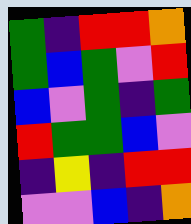[["green", "indigo", "red", "red", "orange"], ["green", "blue", "green", "violet", "red"], ["blue", "violet", "green", "indigo", "green"], ["red", "green", "green", "blue", "violet"], ["indigo", "yellow", "indigo", "red", "red"], ["violet", "violet", "blue", "indigo", "orange"]]